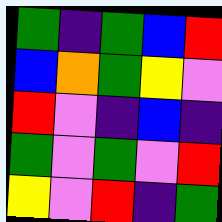[["green", "indigo", "green", "blue", "red"], ["blue", "orange", "green", "yellow", "violet"], ["red", "violet", "indigo", "blue", "indigo"], ["green", "violet", "green", "violet", "red"], ["yellow", "violet", "red", "indigo", "green"]]